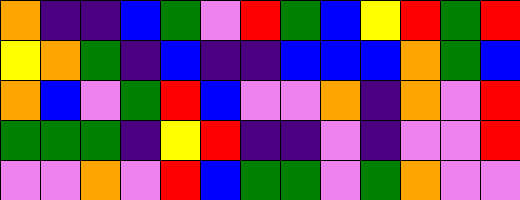[["orange", "indigo", "indigo", "blue", "green", "violet", "red", "green", "blue", "yellow", "red", "green", "red"], ["yellow", "orange", "green", "indigo", "blue", "indigo", "indigo", "blue", "blue", "blue", "orange", "green", "blue"], ["orange", "blue", "violet", "green", "red", "blue", "violet", "violet", "orange", "indigo", "orange", "violet", "red"], ["green", "green", "green", "indigo", "yellow", "red", "indigo", "indigo", "violet", "indigo", "violet", "violet", "red"], ["violet", "violet", "orange", "violet", "red", "blue", "green", "green", "violet", "green", "orange", "violet", "violet"]]